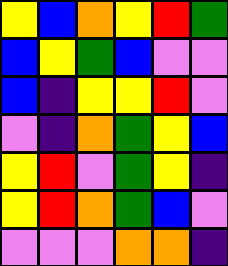[["yellow", "blue", "orange", "yellow", "red", "green"], ["blue", "yellow", "green", "blue", "violet", "violet"], ["blue", "indigo", "yellow", "yellow", "red", "violet"], ["violet", "indigo", "orange", "green", "yellow", "blue"], ["yellow", "red", "violet", "green", "yellow", "indigo"], ["yellow", "red", "orange", "green", "blue", "violet"], ["violet", "violet", "violet", "orange", "orange", "indigo"]]